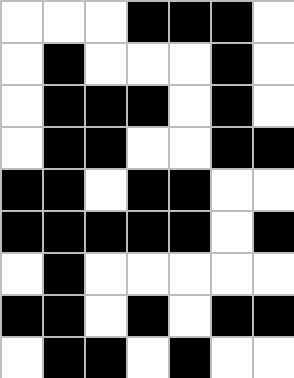[["white", "white", "white", "black", "black", "black", "white"], ["white", "black", "white", "white", "white", "black", "white"], ["white", "black", "black", "black", "white", "black", "white"], ["white", "black", "black", "white", "white", "black", "black"], ["black", "black", "white", "black", "black", "white", "white"], ["black", "black", "black", "black", "black", "white", "black"], ["white", "black", "white", "white", "white", "white", "white"], ["black", "black", "white", "black", "white", "black", "black"], ["white", "black", "black", "white", "black", "white", "white"]]